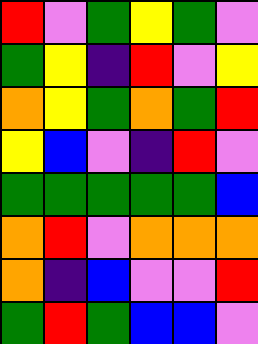[["red", "violet", "green", "yellow", "green", "violet"], ["green", "yellow", "indigo", "red", "violet", "yellow"], ["orange", "yellow", "green", "orange", "green", "red"], ["yellow", "blue", "violet", "indigo", "red", "violet"], ["green", "green", "green", "green", "green", "blue"], ["orange", "red", "violet", "orange", "orange", "orange"], ["orange", "indigo", "blue", "violet", "violet", "red"], ["green", "red", "green", "blue", "blue", "violet"]]